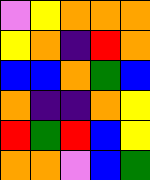[["violet", "yellow", "orange", "orange", "orange"], ["yellow", "orange", "indigo", "red", "orange"], ["blue", "blue", "orange", "green", "blue"], ["orange", "indigo", "indigo", "orange", "yellow"], ["red", "green", "red", "blue", "yellow"], ["orange", "orange", "violet", "blue", "green"]]